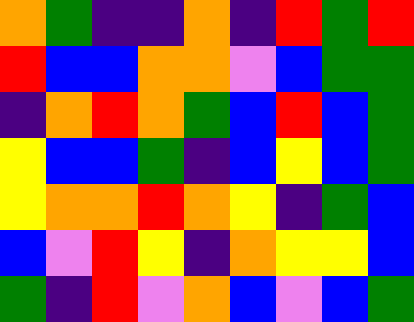[["orange", "green", "indigo", "indigo", "orange", "indigo", "red", "green", "red"], ["red", "blue", "blue", "orange", "orange", "violet", "blue", "green", "green"], ["indigo", "orange", "red", "orange", "green", "blue", "red", "blue", "green"], ["yellow", "blue", "blue", "green", "indigo", "blue", "yellow", "blue", "green"], ["yellow", "orange", "orange", "red", "orange", "yellow", "indigo", "green", "blue"], ["blue", "violet", "red", "yellow", "indigo", "orange", "yellow", "yellow", "blue"], ["green", "indigo", "red", "violet", "orange", "blue", "violet", "blue", "green"]]